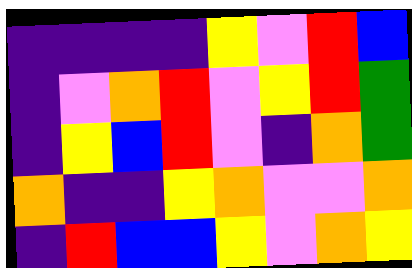[["indigo", "indigo", "indigo", "indigo", "yellow", "violet", "red", "blue"], ["indigo", "violet", "orange", "red", "violet", "yellow", "red", "green"], ["indigo", "yellow", "blue", "red", "violet", "indigo", "orange", "green"], ["orange", "indigo", "indigo", "yellow", "orange", "violet", "violet", "orange"], ["indigo", "red", "blue", "blue", "yellow", "violet", "orange", "yellow"]]